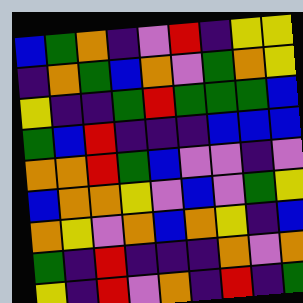[["blue", "green", "orange", "indigo", "violet", "red", "indigo", "yellow", "yellow"], ["indigo", "orange", "green", "blue", "orange", "violet", "green", "orange", "yellow"], ["yellow", "indigo", "indigo", "green", "red", "green", "green", "green", "blue"], ["green", "blue", "red", "indigo", "indigo", "indigo", "blue", "blue", "blue"], ["orange", "orange", "red", "green", "blue", "violet", "violet", "indigo", "violet"], ["blue", "orange", "orange", "yellow", "violet", "blue", "violet", "green", "yellow"], ["orange", "yellow", "violet", "orange", "blue", "orange", "yellow", "indigo", "blue"], ["green", "indigo", "red", "indigo", "indigo", "indigo", "orange", "violet", "orange"], ["yellow", "indigo", "red", "violet", "orange", "indigo", "red", "indigo", "green"]]